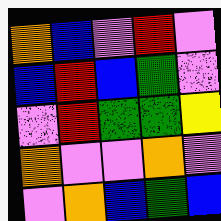[["orange", "blue", "violet", "red", "violet"], ["blue", "red", "blue", "green", "violet"], ["violet", "red", "green", "green", "yellow"], ["orange", "violet", "violet", "orange", "violet"], ["violet", "orange", "blue", "green", "blue"]]